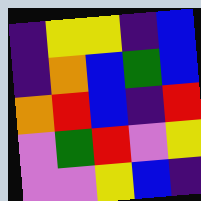[["indigo", "yellow", "yellow", "indigo", "blue"], ["indigo", "orange", "blue", "green", "blue"], ["orange", "red", "blue", "indigo", "red"], ["violet", "green", "red", "violet", "yellow"], ["violet", "violet", "yellow", "blue", "indigo"]]